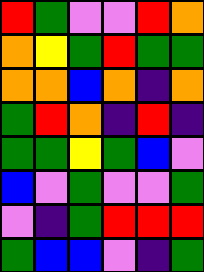[["red", "green", "violet", "violet", "red", "orange"], ["orange", "yellow", "green", "red", "green", "green"], ["orange", "orange", "blue", "orange", "indigo", "orange"], ["green", "red", "orange", "indigo", "red", "indigo"], ["green", "green", "yellow", "green", "blue", "violet"], ["blue", "violet", "green", "violet", "violet", "green"], ["violet", "indigo", "green", "red", "red", "red"], ["green", "blue", "blue", "violet", "indigo", "green"]]